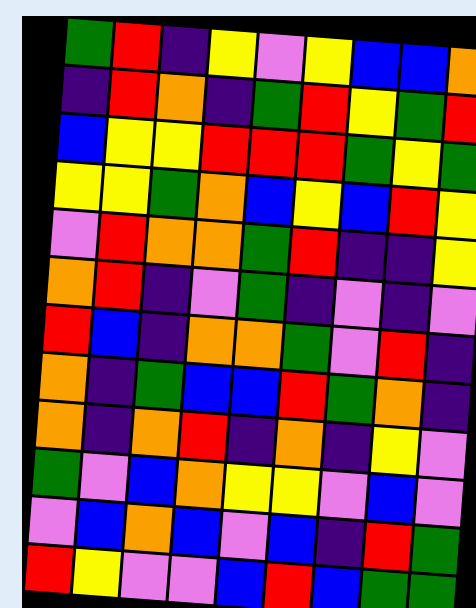[["green", "red", "indigo", "yellow", "violet", "yellow", "blue", "blue", "orange"], ["indigo", "red", "orange", "indigo", "green", "red", "yellow", "green", "red"], ["blue", "yellow", "yellow", "red", "red", "red", "green", "yellow", "green"], ["yellow", "yellow", "green", "orange", "blue", "yellow", "blue", "red", "yellow"], ["violet", "red", "orange", "orange", "green", "red", "indigo", "indigo", "yellow"], ["orange", "red", "indigo", "violet", "green", "indigo", "violet", "indigo", "violet"], ["red", "blue", "indigo", "orange", "orange", "green", "violet", "red", "indigo"], ["orange", "indigo", "green", "blue", "blue", "red", "green", "orange", "indigo"], ["orange", "indigo", "orange", "red", "indigo", "orange", "indigo", "yellow", "violet"], ["green", "violet", "blue", "orange", "yellow", "yellow", "violet", "blue", "violet"], ["violet", "blue", "orange", "blue", "violet", "blue", "indigo", "red", "green"], ["red", "yellow", "violet", "violet", "blue", "red", "blue", "green", "green"]]